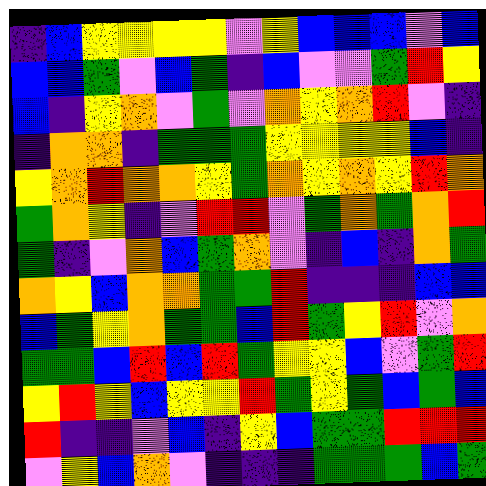[["indigo", "blue", "yellow", "yellow", "yellow", "yellow", "violet", "yellow", "blue", "blue", "blue", "violet", "blue"], ["blue", "blue", "green", "violet", "blue", "green", "indigo", "blue", "violet", "violet", "green", "red", "yellow"], ["blue", "indigo", "yellow", "orange", "violet", "green", "violet", "orange", "yellow", "orange", "red", "violet", "indigo"], ["indigo", "orange", "orange", "indigo", "green", "green", "green", "yellow", "yellow", "yellow", "yellow", "blue", "indigo"], ["yellow", "orange", "red", "orange", "orange", "yellow", "green", "orange", "yellow", "orange", "yellow", "red", "orange"], ["green", "orange", "yellow", "indigo", "violet", "red", "red", "violet", "green", "orange", "green", "orange", "red"], ["green", "indigo", "violet", "orange", "blue", "green", "orange", "violet", "indigo", "blue", "indigo", "orange", "green"], ["orange", "yellow", "blue", "orange", "orange", "green", "green", "red", "indigo", "indigo", "indigo", "blue", "blue"], ["blue", "green", "yellow", "orange", "green", "green", "blue", "red", "green", "yellow", "red", "violet", "orange"], ["green", "green", "blue", "red", "blue", "red", "green", "yellow", "yellow", "blue", "violet", "green", "red"], ["yellow", "red", "yellow", "blue", "yellow", "yellow", "red", "green", "yellow", "green", "blue", "green", "blue"], ["red", "indigo", "indigo", "violet", "blue", "indigo", "yellow", "blue", "green", "green", "red", "red", "red"], ["violet", "yellow", "blue", "orange", "violet", "indigo", "indigo", "indigo", "green", "green", "green", "blue", "green"]]